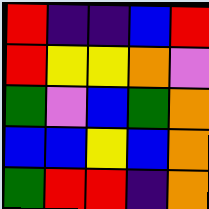[["red", "indigo", "indigo", "blue", "red"], ["red", "yellow", "yellow", "orange", "violet"], ["green", "violet", "blue", "green", "orange"], ["blue", "blue", "yellow", "blue", "orange"], ["green", "red", "red", "indigo", "orange"]]